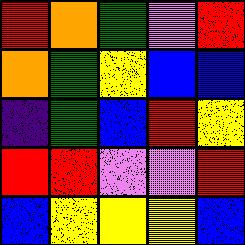[["red", "orange", "green", "violet", "red"], ["orange", "green", "yellow", "blue", "blue"], ["indigo", "green", "blue", "red", "yellow"], ["red", "red", "violet", "violet", "red"], ["blue", "yellow", "yellow", "yellow", "blue"]]